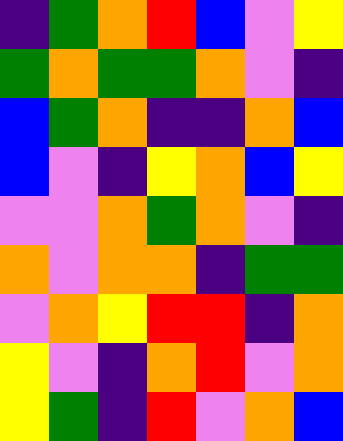[["indigo", "green", "orange", "red", "blue", "violet", "yellow"], ["green", "orange", "green", "green", "orange", "violet", "indigo"], ["blue", "green", "orange", "indigo", "indigo", "orange", "blue"], ["blue", "violet", "indigo", "yellow", "orange", "blue", "yellow"], ["violet", "violet", "orange", "green", "orange", "violet", "indigo"], ["orange", "violet", "orange", "orange", "indigo", "green", "green"], ["violet", "orange", "yellow", "red", "red", "indigo", "orange"], ["yellow", "violet", "indigo", "orange", "red", "violet", "orange"], ["yellow", "green", "indigo", "red", "violet", "orange", "blue"]]